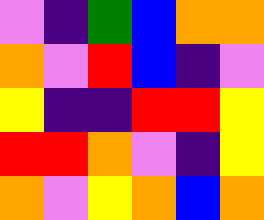[["violet", "indigo", "green", "blue", "orange", "orange"], ["orange", "violet", "red", "blue", "indigo", "violet"], ["yellow", "indigo", "indigo", "red", "red", "yellow"], ["red", "red", "orange", "violet", "indigo", "yellow"], ["orange", "violet", "yellow", "orange", "blue", "orange"]]